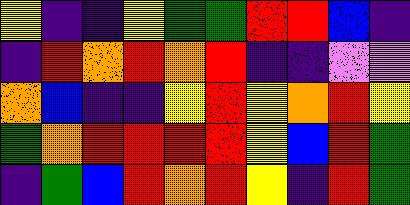[["yellow", "indigo", "indigo", "yellow", "green", "green", "red", "red", "blue", "indigo"], ["indigo", "red", "orange", "red", "orange", "red", "indigo", "indigo", "violet", "violet"], ["orange", "blue", "indigo", "indigo", "yellow", "red", "yellow", "orange", "red", "yellow"], ["green", "orange", "red", "red", "red", "red", "yellow", "blue", "red", "green"], ["indigo", "green", "blue", "red", "orange", "red", "yellow", "indigo", "red", "green"]]